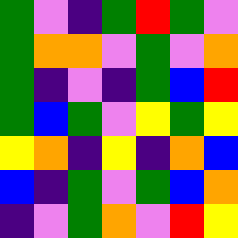[["green", "violet", "indigo", "green", "red", "green", "violet"], ["green", "orange", "orange", "violet", "green", "violet", "orange"], ["green", "indigo", "violet", "indigo", "green", "blue", "red"], ["green", "blue", "green", "violet", "yellow", "green", "yellow"], ["yellow", "orange", "indigo", "yellow", "indigo", "orange", "blue"], ["blue", "indigo", "green", "violet", "green", "blue", "orange"], ["indigo", "violet", "green", "orange", "violet", "red", "yellow"]]